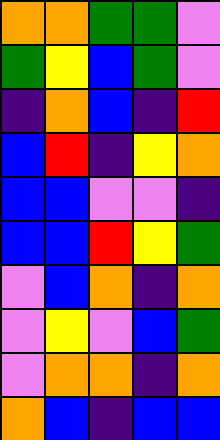[["orange", "orange", "green", "green", "violet"], ["green", "yellow", "blue", "green", "violet"], ["indigo", "orange", "blue", "indigo", "red"], ["blue", "red", "indigo", "yellow", "orange"], ["blue", "blue", "violet", "violet", "indigo"], ["blue", "blue", "red", "yellow", "green"], ["violet", "blue", "orange", "indigo", "orange"], ["violet", "yellow", "violet", "blue", "green"], ["violet", "orange", "orange", "indigo", "orange"], ["orange", "blue", "indigo", "blue", "blue"]]